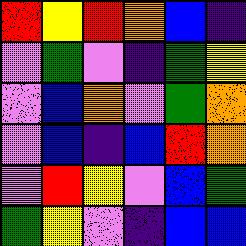[["red", "yellow", "red", "orange", "blue", "indigo"], ["violet", "green", "violet", "indigo", "green", "yellow"], ["violet", "blue", "orange", "violet", "green", "orange"], ["violet", "blue", "indigo", "blue", "red", "orange"], ["violet", "red", "yellow", "violet", "blue", "green"], ["green", "yellow", "violet", "indigo", "blue", "blue"]]